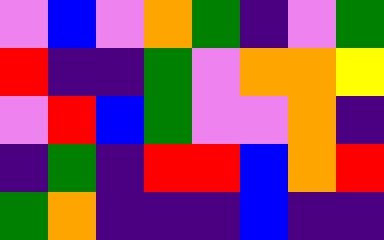[["violet", "blue", "violet", "orange", "green", "indigo", "violet", "green"], ["red", "indigo", "indigo", "green", "violet", "orange", "orange", "yellow"], ["violet", "red", "blue", "green", "violet", "violet", "orange", "indigo"], ["indigo", "green", "indigo", "red", "red", "blue", "orange", "red"], ["green", "orange", "indigo", "indigo", "indigo", "blue", "indigo", "indigo"]]